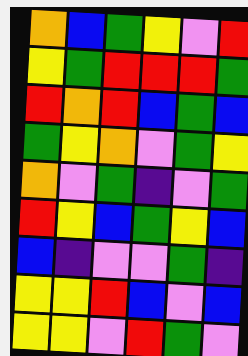[["orange", "blue", "green", "yellow", "violet", "red"], ["yellow", "green", "red", "red", "red", "green"], ["red", "orange", "red", "blue", "green", "blue"], ["green", "yellow", "orange", "violet", "green", "yellow"], ["orange", "violet", "green", "indigo", "violet", "green"], ["red", "yellow", "blue", "green", "yellow", "blue"], ["blue", "indigo", "violet", "violet", "green", "indigo"], ["yellow", "yellow", "red", "blue", "violet", "blue"], ["yellow", "yellow", "violet", "red", "green", "violet"]]